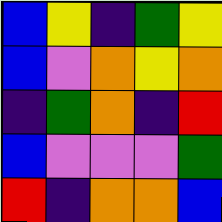[["blue", "yellow", "indigo", "green", "yellow"], ["blue", "violet", "orange", "yellow", "orange"], ["indigo", "green", "orange", "indigo", "red"], ["blue", "violet", "violet", "violet", "green"], ["red", "indigo", "orange", "orange", "blue"]]